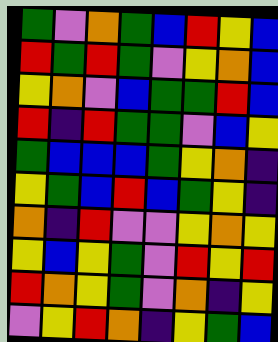[["green", "violet", "orange", "green", "blue", "red", "yellow", "blue"], ["red", "green", "red", "green", "violet", "yellow", "orange", "blue"], ["yellow", "orange", "violet", "blue", "green", "green", "red", "blue"], ["red", "indigo", "red", "green", "green", "violet", "blue", "yellow"], ["green", "blue", "blue", "blue", "green", "yellow", "orange", "indigo"], ["yellow", "green", "blue", "red", "blue", "green", "yellow", "indigo"], ["orange", "indigo", "red", "violet", "violet", "yellow", "orange", "yellow"], ["yellow", "blue", "yellow", "green", "violet", "red", "yellow", "red"], ["red", "orange", "yellow", "green", "violet", "orange", "indigo", "yellow"], ["violet", "yellow", "red", "orange", "indigo", "yellow", "green", "blue"]]